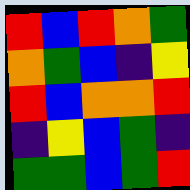[["red", "blue", "red", "orange", "green"], ["orange", "green", "blue", "indigo", "yellow"], ["red", "blue", "orange", "orange", "red"], ["indigo", "yellow", "blue", "green", "indigo"], ["green", "green", "blue", "green", "red"]]